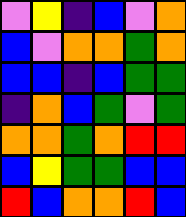[["violet", "yellow", "indigo", "blue", "violet", "orange"], ["blue", "violet", "orange", "orange", "green", "orange"], ["blue", "blue", "indigo", "blue", "green", "green"], ["indigo", "orange", "blue", "green", "violet", "green"], ["orange", "orange", "green", "orange", "red", "red"], ["blue", "yellow", "green", "green", "blue", "blue"], ["red", "blue", "orange", "orange", "red", "blue"]]